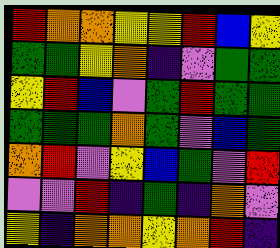[["red", "orange", "orange", "yellow", "yellow", "red", "blue", "yellow"], ["green", "green", "yellow", "orange", "indigo", "violet", "green", "green"], ["yellow", "red", "blue", "violet", "green", "red", "green", "green"], ["green", "green", "green", "orange", "green", "violet", "blue", "green"], ["orange", "red", "violet", "yellow", "blue", "green", "violet", "red"], ["violet", "violet", "red", "indigo", "green", "indigo", "orange", "violet"], ["yellow", "indigo", "orange", "orange", "yellow", "orange", "red", "indigo"]]